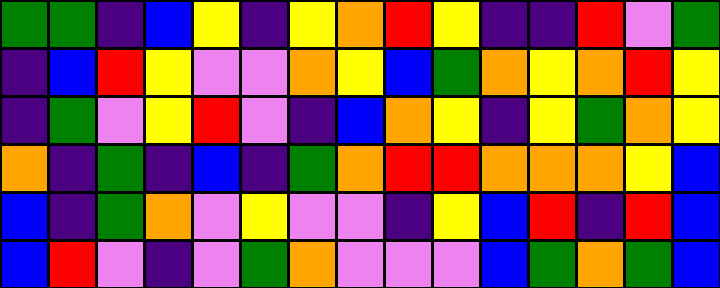[["green", "green", "indigo", "blue", "yellow", "indigo", "yellow", "orange", "red", "yellow", "indigo", "indigo", "red", "violet", "green"], ["indigo", "blue", "red", "yellow", "violet", "violet", "orange", "yellow", "blue", "green", "orange", "yellow", "orange", "red", "yellow"], ["indigo", "green", "violet", "yellow", "red", "violet", "indigo", "blue", "orange", "yellow", "indigo", "yellow", "green", "orange", "yellow"], ["orange", "indigo", "green", "indigo", "blue", "indigo", "green", "orange", "red", "red", "orange", "orange", "orange", "yellow", "blue"], ["blue", "indigo", "green", "orange", "violet", "yellow", "violet", "violet", "indigo", "yellow", "blue", "red", "indigo", "red", "blue"], ["blue", "red", "violet", "indigo", "violet", "green", "orange", "violet", "violet", "violet", "blue", "green", "orange", "green", "blue"]]